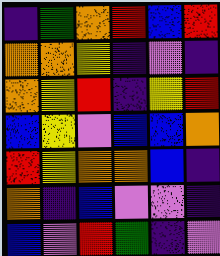[["indigo", "green", "orange", "red", "blue", "red"], ["orange", "orange", "yellow", "indigo", "violet", "indigo"], ["orange", "yellow", "red", "indigo", "yellow", "red"], ["blue", "yellow", "violet", "blue", "blue", "orange"], ["red", "yellow", "orange", "orange", "blue", "indigo"], ["orange", "indigo", "blue", "violet", "violet", "indigo"], ["blue", "violet", "red", "green", "indigo", "violet"]]